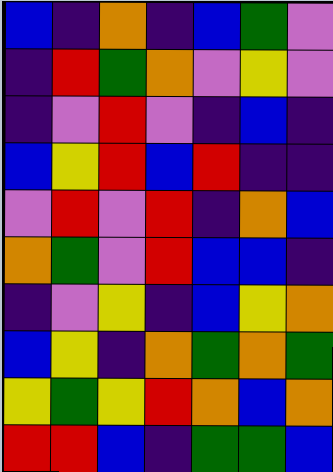[["blue", "indigo", "orange", "indigo", "blue", "green", "violet"], ["indigo", "red", "green", "orange", "violet", "yellow", "violet"], ["indigo", "violet", "red", "violet", "indigo", "blue", "indigo"], ["blue", "yellow", "red", "blue", "red", "indigo", "indigo"], ["violet", "red", "violet", "red", "indigo", "orange", "blue"], ["orange", "green", "violet", "red", "blue", "blue", "indigo"], ["indigo", "violet", "yellow", "indigo", "blue", "yellow", "orange"], ["blue", "yellow", "indigo", "orange", "green", "orange", "green"], ["yellow", "green", "yellow", "red", "orange", "blue", "orange"], ["red", "red", "blue", "indigo", "green", "green", "blue"]]